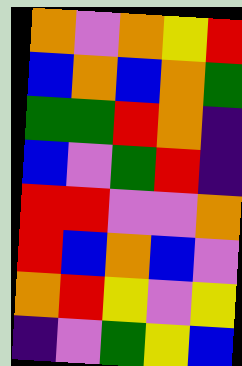[["orange", "violet", "orange", "yellow", "red"], ["blue", "orange", "blue", "orange", "green"], ["green", "green", "red", "orange", "indigo"], ["blue", "violet", "green", "red", "indigo"], ["red", "red", "violet", "violet", "orange"], ["red", "blue", "orange", "blue", "violet"], ["orange", "red", "yellow", "violet", "yellow"], ["indigo", "violet", "green", "yellow", "blue"]]